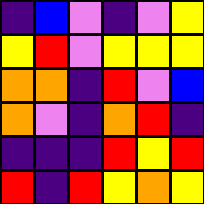[["indigo", "blue", "violet", "indigo", "violet", "yellow"], ["yellow", "red", "violet", "yellow", "yellow", "yellow"], ["orange", "orange", "indigo", "red", "violet", "blue"], ["orange", "violet", "indigo", "orange", "red", "indigo"], ["indigo", "indigo", "indigo", "red", "yellow", "red"], ["red", "indigo", "red", "yellow", "orange", "yellow"]]